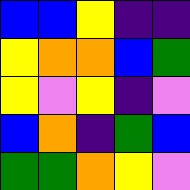[["blue", "blue", "yellow", "indigo", "indigo"], ["yellow", "orange", "orange", "blue", "green"], ["yellow", "violet", "yellow", "indigo", "violet"], ["blue", "orange", "indigo", "green", "blue"], ["green", "green", "orange", "yellow", "violet"]]